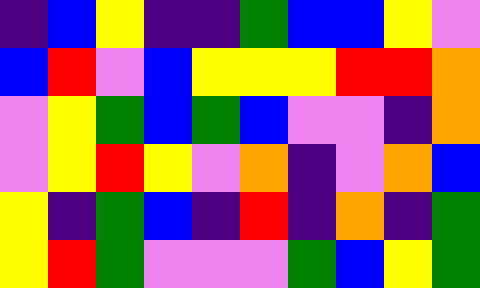[["indigo", "blue", "yellow", "indigo", "indigo", "green", "blue", "blue", "yellow", "violet"], ["blue", "red", "violet", "blue", "yellow", "yellow", "yellow", "red", "red", "orange"], ["violet", "yellow", "green", "blue", "green", "blue", "violet", "violet", "indigo", "orange"], ["violet", "yellow", "red", "yellow", "violet", "orange", "indigo", "violet", "orange", "blue"], ["yellow", "indigo", "green", "blue", "indigo", "red", "indigo", "orange", "indigo", "green"], ["yellow", "red", "green", "violet", "violet", "violet", "green", "blue", "yellow", "green"]]